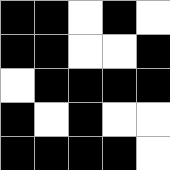[["black", "black", "white", "black", "white"], ["black", "black", "white", "white", "black"], ["white", "black", "black", "black", "black"], ["black", "white", "black", "white", "white"], ["black", "black", "black", "black", "white"]]